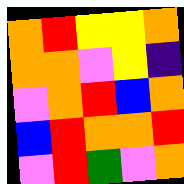[["orange", "red", "yellow", "yellow", "orange"], ["orange", "orange", "violet", "yellow", "indigo"], ["violet", "orange", "red", "blue", "orange"], ["blue", "red", "orange", "orange", "red"], ["violet", "red", "green", "violet", "orange"]]